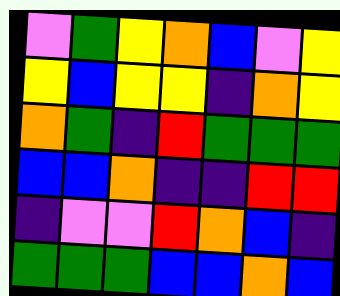[["violet", "green", "yellow", "orange", "blue", "violet", "yellow"], ["yellow", "blue", "yellow", "yellow", "indigo", "orange", "yellow"], ["orange", "green", "indigo", "red", "green", "green", "green"], ["blue", "blue", "orange", "indigo", "indigo", "red", "red"], ["indigo", "violet", "violet", "red", "orange", "blue", "indigo"], ["green", "green", "green", "blue", "blue", "orange", "blue"]]